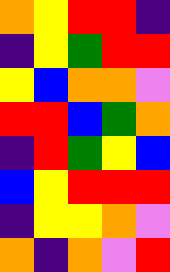[["orange", "yellow", "red", "red", "indigo"], ["indigo", "yellow", "green", "red", "red"], ["yellow", "blue", "orange", "orange", "violet"], ["red", "red", "blue", "green", "orange"], ["indigo", "red", "green", "yellow", "blue"], ["blue", "yellow", "red", "red", "red"], ["indigo", "yellow", "yellow", "orange", "violet"], ["orange", "indigo", "orange", "violet", "red"]]